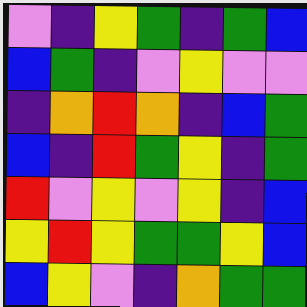[["violet", "indigo", "yellow", "green", "indigo", "green", "blue"], ["blue", "green", "indigo", "violet", "yellow", "violet", "violet"], ["indigo", "orange", "red", "orange", "indigo", "blue", "green"], ["blue", "indigo", "red", "green", "yellow", "indigo", "green"], ["red", "violet", "yellow", "violet", "yellow", "indigo", "blue"], ["yellow", "red", "yellow", "green", "green", "yellow", "blue"], ["blue", "yellow", "violet", "indigo", "orange", "green", "green"]]